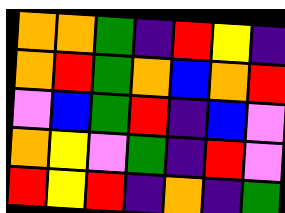[["orange", "orange", "green", "indigo", "red", "yellow", "indigo"], ["orange", "red", "green", "orange", "blue", "orange", "red"], ["violet", "blue", "green", "red", "indigo", "blue", "violet"], ["orange", "yellow", "violet", "green", "indigo", "red", "violet"], ["red", "yellow", "red", "indigo", "orange", "indigo", "green"]]